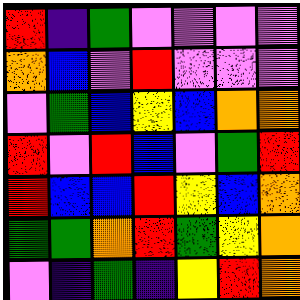[["red", "indigo", "green", "violet", "violet", "violet", "violet"], ["orange", "blue", "violet", "red", "violet", "violet", "violet"], ["violet", "green", "blue", "yellow", "blue", "orange", "orange"], ["red", "violet", "red", "blue", "violet", "green", "red"], ["red", "blue", "blue", "red", "yellow", "blue", "orange"], ["green", "green", "orange", "red", "green", "yellow", "orange"], ["violet", "indigo", "green", "indigo", "yellow", "red", "orange"]]